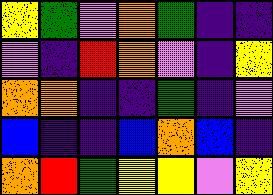[["yellow", "green", "violet", "orange", "green", "indigo", "indigo"], ["violet", "indigo", "red", "orange", "violet", "indigo", "yellow"], ["orange", "orange", "indigo", "indigo", "green", "indigo", "violet"], ["blue", "indigo", "indigo", "blue", "orange", "blue", "indigo"], ["orange", "red", "green", "yellow", "yellow", "violet", "yellow"]]